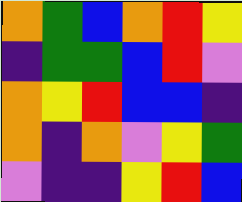[["orange", "green", "blue", "orange", "red", "yellow"], ["indigo", "green", "green", "blue", "red", "violet"], ["orange", "yellow", "red", "blue", "blue", "indigo"], ["orange", "indigo", "orange", "violet", "yellow", "green"], ["violet", "indigo", "indigo", "yellow", "red", "blue"]]